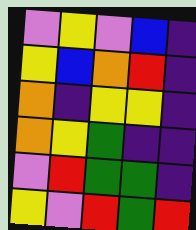[["violet", "yellow", "violet", "blue", "indigo"], ["yellow", "blue", "orange", "red", "indigo"], ["orange", "indigo", "yellow", "yellow", "indigo"], ["orange", "yellow", "green", "indigo", "indigo"], ["violet", "red", "green", "green", "indigo"], ["yellow", "violet", "red", "green", "red"]]